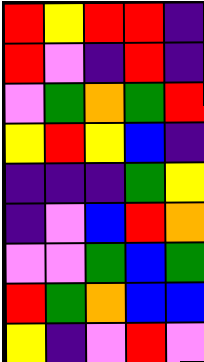[["red", "yellow", "red", "red", "indigo"], ["red", "violet", "indigo", "red", "indigo"], ["violet", "green", "orange", "green", "red"], ["yellow", "red", "yellow", "blue", "indigo"], ["indigo", "indigo", "indigo", "green", "yellow"], ["indigo", "violet", "blue", "red", "orange"], ["violet", "violet", "green", "blue", "green"], ["red", "green", "orange", "blue", "blue"], ["yellow", "indigo", "violet", "red", "violet"]]